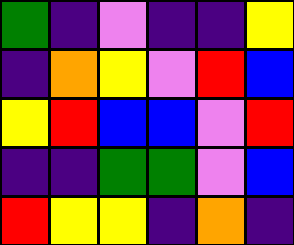[["green", "indigo", "violet", "indigo", "indigo", "yellow"], ["indigo", "orange", "yellow", "violet", "red", "blue"], ["yellow", "red", "blue", "blue", "violet", "red"], ["indigo", "indigo", "green", "green", "violet", "blue"], ["red", "yellow", "yellow", "indigo", "orange", "indigo"]]